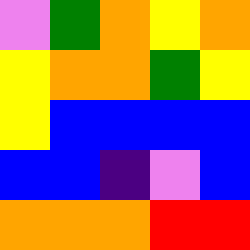[["violet", "green", "orange", "yellow", "orange"], ["yellow", "orange", "orange", "green", "yellow"], ["yellow", "blue", "blue", "blue", "blue"], ["blue", "blue", "indigo", "violet", "blue"], ["orange", "orange", "orange", "red", "red"]]